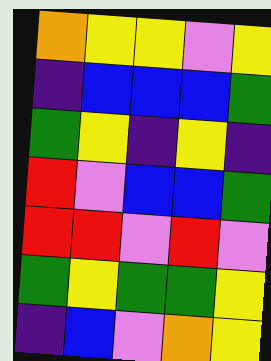[["orange", "yellow", "yellow", "violet", "yellow"], ["indigo", "blue", "blue", "blue", "green"], ["green", "yellow", "indigo", "yellow", "indigo"], ["red", "violet", "blue", "blue", "green"], ["red", "red", "violet", "red", "violet"], ["green", "yellow", "green", "green", "yellow"], ["indigo", "blue", "violet", "orange", "yellow"]]